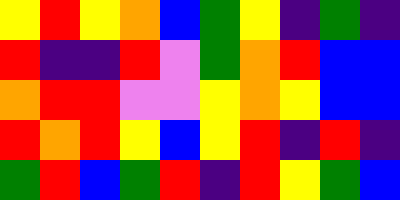[["yellow", "red", "yellow", "orange", "blue", "green", "yellow", "indigo", "green", "indigo"], ["red", "indigo", "indigo", "red", "violet", "green", "orange", "red", "blue", "blue"], ["orange", "red", "red", "violet", "violet", "yellow", "orange", "yellow", "blue", "blue"], ["red", "orange", "red", "yellow", "blue", "yellow", "red", "indigo", "red", "indigo"], ["green", "red", "blue", "green", "red", "indigo", "red", "yellow", "green", "blue"]]